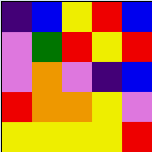[["indigo", "blue", "yellow", "red", "blue"], ["violet", "green", "red", "yellow", "red"], ["violet", "orange", "violet", "indigo", "blue"], ["red", "orange", "orange", "yellow", "violet"], ["yellow", "yellow", "yellow", "yellow", "red"]]